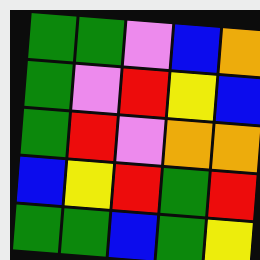[["green", "green", "violet", "blue", "orange"], ["green", "violet", "red", "yellow", "blue"], ["green", "red", "violet", "orange", "orange"], ["blue", "yellow", "red", "green", "red"], ["green", "green", "blue", "green", "yellow"]]